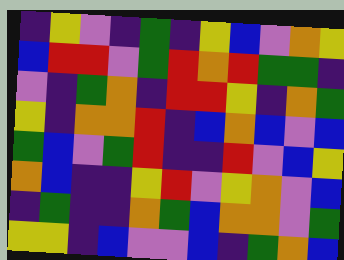[["indigo", "yellow", "violet", "indigo", "green", "indigo", "yellow", "blue", "violet", "orange", "yellow"], ["blue", "red", "red", "violet", "green", "red", "orange", "red", "green", "green", "indigo"], ["violet", "indigo", "green", "orange", "indigo", "red", "red", "yellow", "indigo", "orange", "green"], ["yellow", "indigo", "orange", "orange", "red", "indigo", "blue", "orange", "blue", "violet", "blue"], ["green", "blue", "violet", "green", "red", "indigo", "indigo", "red", "violet", "blue", "yellow"], ["orange", "blue", "indigo", "indigo", "yellow", "red", "violet", "yellow", "orange", "violet", "blue"], ["indigo", "green", "indigo", "indigo", "orange", "green", "blue", "orange", "orange", "violet", "green"], ["yellow", "yellow", "indigo", "blue", "violet", "violet", "blue", "indigo", "green", "orange", "blue"]]